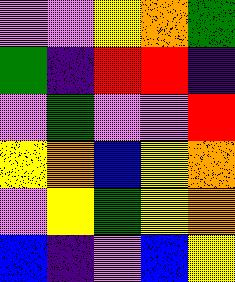[["violet", "violet", "yellow", "orange", "green"], ["green", "indigo", "red", "red", "indigo"], ["violet", "green", "violet", "violet", "red"], ["yellow", "orange", "blue", "yellow", "orange"], ["violet", "yellow", "green", "yellow", "orange"], ["blue", "indigo", "violet", "blue", "yellow"]]